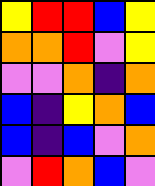[["yellow", "red", "red", "blue", "yellow"], ["orange", "orange", "red", "violet", "yellow"], ["violet", "violet", "orange", "indigo", "orange"], ["blue", "indigo", "yellow", "orange", "blue"], ["blue", "indigo", "blue", "violet", "orange"], ["violet", "red", "orange", "blue", "violet"]]